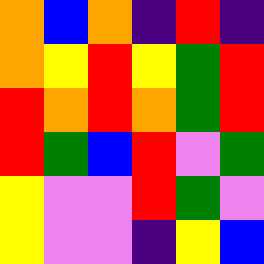[["orange", "blue", "orange", "indigo", "red", "indigo"], ["orange", "yellow", "red", "yellow", "green", "red"], ["red", "orange", "red", "orange", "green", "red"], ["red", "green", "blue", "red", "violet", "green"], ["yellow", "violet", "violet", "red", "green", "violet"], ["yellow", "violet", "violet", "indigo", "yellow", "blue"]]